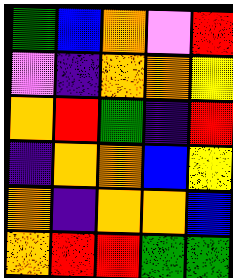[["green", "blue", "orange", "violet", "red"], ["violet", "indigo", "orange", "orange", "yellow"], ["orange", "red", "green", "indigo", "red"], ["indigo", "orange", "orange", "blue", "yellow"], ["orange", "indigo", "orange", "orange", "blue"], ["orange", "red", "red", "green", "green"]]